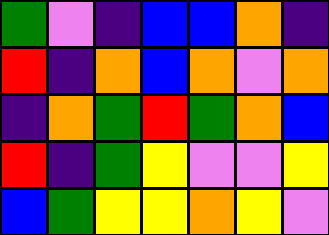[["green", "violet", "indigo", "blue", "blue", "orange", "indigo"], ["red", "indigo", "orange", "blue", "orange", "violet", "orange"], ["indigo", "orange", "green", "red", "green", "orange", "blue"], ["red", "indigo", "green", "yellow", "violet", "violet", "yellow"], ["blue", "green", "yellow", "yellow", "orange", "yellow", "violet"]]